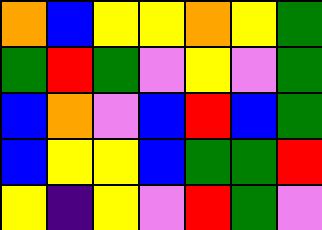[["orange", "blue", "yellow", "yellow", "orange", "yellow", "green"], ["green", "red", "green", "violet", "yellow", "violet", "green"], ["blue", "orange", "violet", "blue", "red", "blue", "green"], ["blue", "yellow", "yellow", "blue", "green", "green", "red"], ["yellow", "indigo", "yellow", "violet", "red", "green", "violet"]]